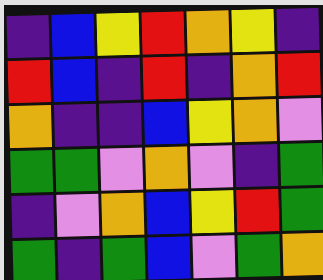[["indigo", "blue", "yellow", "red", "orange", "yellow", "indigo"], ["red", "blue", "indigo", "red", "indigo", "orange", "red"], ["orange", "indigo", "indigo", "blue", "yellow", "orange", "violet"], ["green", "green", "violet", "orange", "violet", "indigo", "green"], ["indigo", "violet", "orange", "blue", "yellow", "red", "green"], ["green", "indigo", "green", "blue", "violet", "green", "orange"]]